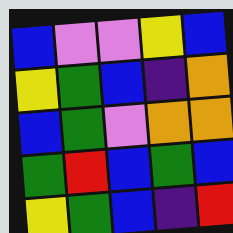[["blue", "violet", "violet", "yellow", "blue"], ["yellow", "green", "blue", "indigo", "orange"], ["blue", "green", "violet", "orange", "orange"], ["green", "red", "blue", "green", "blue"], ["yellow", "green", "blue", "indigo", "red"]]